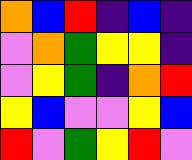[["orange", "blue", "red", "indigo", "blue", "indigo"], ["violet", "orange", "green", "yellow", "yellow", "indigo"], ["violet", "yellow", "green", "indigo", "orange", "red"], ["yellow", "blue", "violet", "violet", "yellow", "blue"], ["red", "violet", "green", "yellow", "red", "violet"]]